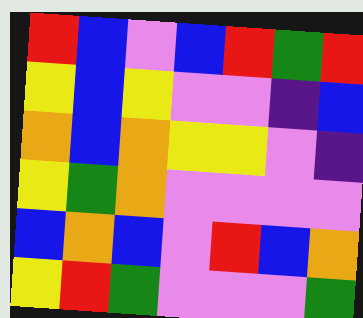[["red", "blue", "violet", "blue", "red", "green", "red"], ["yellow", "blue", "yellow", "violet", "violet", "indigo", "blue"], ["orange", "blue", "orange", "yellow", "yellow", "violet", "indigo"], ["yellow", "green", "orange", "violet", "violet", "violet", "violet"], ["blue", "orange", "blue", "violet", "red", "blue", "orange"], ["yellow", "red", "green", "violet", "violet", "violet", "green"]]